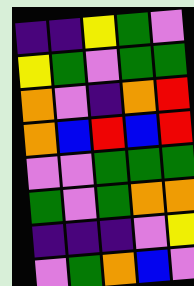[["indigo", "indigo", "yellow", "green", "violet"], ["yellow", "green", "violet", "green", "green"], ["orange", "violet", "indigo", "orange", "red"], ["orange", "blue", "red", "blue", "red"], ["violet", "violet", "green", "green", "green"], ["green", "violet", "green", "orange", "orange"], ["indigo", "indigo", "indigo", "violet", "yellow"], ["violet", "green", "orange", "blue", "violet"]]